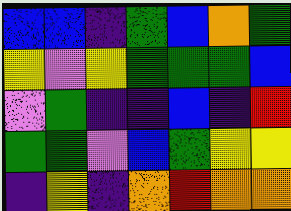[["blue", "blue", "indigo", "green", "blue", "orange", "green"], ["yellow", "violet", "yellow", "green", "green", "green", "blue"], ["violet", "green", "indigo", "indigo", "blue", "indigo", "red"], ["green", "green", "violet", "blue", "green", "yellow", "yellow"], ["indigo", "yellow", "indigo", "orange", "red", "orange", "orange"]]